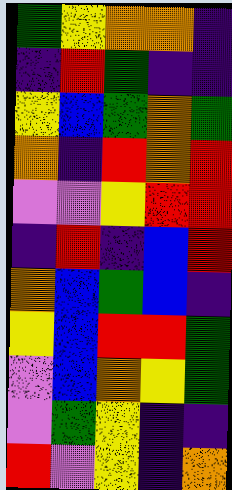[["green", "yellow", "orange", "orange", "indigo"], ["indigo", "red", "green", "indigo", "indigo"], ["yellow", "blue", "green", "orange", "green"], ["orange", "indigo", "red", "orange", "red"], ["violet", "violet", "yellow", "red", "red"], ["indigo", "red", "indigo", "blue", "red"], ["orange", "blue", "green", "blue", "indigo"], ["yellow", "blue", "red", "red", "green"], ["violet", "blue", "orange", "yellow", "green"], ["violet", "green", "yellow", "indigo", "indigo"], ["red", "violet", "yellow", "indigo", "orange"]]